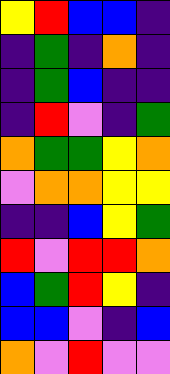[["yellow", "red", "blue", "blue", "indigo"], ["indigo", "green", "indigo", "orange", "indigo"], ["indigo", "green", "blue", "indigo", "indigo"], ["indigo", "red", "violet", "indigo", "green"], ["orange", "green", "green", "yellow", "orange"], ["violet", "orange", "orange", "yellow", "yellow"], ["indigo", "indigo", "blue", "yellow", "green"], ["red", "violet", "red", "red", "orange"], ["blue", "green", "red", "yellow", "indigo"], ["blue", "blue", "violet", "indigo", "blue"], ["orange", "violet", "red", "violet", "violet"]]